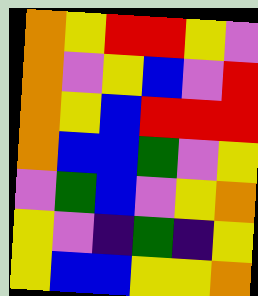[["orange", "yellow", "red", "red", "yellow", "violet"], ["orange", "violet", "yellow", "blue", "violet", "red"], ["orange", "yellow", "blue", "red", "red", "red"], ["orange", "blue", "blue", "green", "violet", "yellow"], ["violet", "green", "blue", "violet", "yellow", "orange"], ["yellow", "violet", "indigo", "green", "indigo", "yellow"], ["yellow", "blue", "blue", "yellow", "yellow", "orange"]]